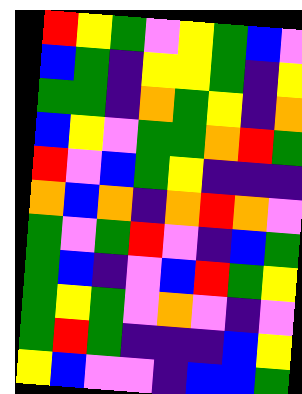[["red", "yellow", "green", "violet", "yellow", "green", "blue", "violet"], ["blue", "green", "indigo", "yellow", "yellow", "green", "indigo", "yellow"], ["green", "green", "indigo", "orange", "green", "yellow", "indigo", "orange"], ["blue", "yellow", "violet", "green", "green", "orange", "red", "green"], ["red", "violet", "blue", "green", "yellow", "indigo", "indigo", "indigo"], ["orange", "blue", "orange", "indigo", "orange", "red", "orange", "violet"], ["green", "violet", "green", "red", "violet", "indigo", "blue", "green"], ["green", "blue", "indigo", "violet", "blue", "red", "green", "yellow"], ["green", "yellow", "green", "violet", "orange", "violet", "indigo", "violet"], ["green", "red", "green", "indigo", "indigo", "indigo", "blue", "yellow"], ["yellow", "blue", "violet", "violet", "indigo", "blue", "blue", "green"]]